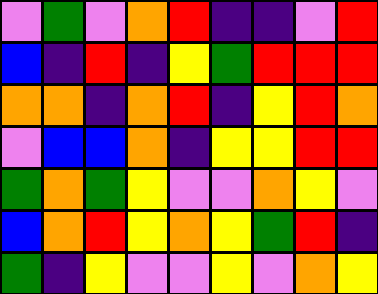[["violet", "green", "violet", "orange", "red", "indigo", "indigo", "violet", "red"], ["blue", "indigo", "red", "indigo", "yellow", "green", "red", "red", "red"], ["orange", "orange", "indigo", "orange", "red", "indigo", "yellow", "red", "orange"], ["violet", "blue", "blue", "orange", "indigo", "yellow", "yellow", "red", "red"], ["green", "orange", "green", "yellow", "violet", "violet", "orange", "yellow", "violet"], ["blue", "orange", "red", "yellow", "orange", "yellow", "green", "red", "indigo"], ["green", "indigo", "yellow", "violet", "violet", "yellow", "violet", "orange", "yellow"]]